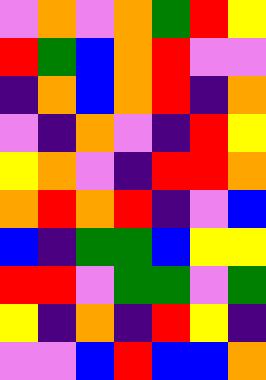[["violet", "orange", "violet", "orange", "green", "red", "yellow"], ["red", "green", "blue", "orange", "red", "violet", "violet"], ["indigo", "orange", "blue", "orange", "red", "indigo", "orange"], ["violet", "indigo", "orange", "violet", "indigo", "red", "yellow"], ["yellow", "orange", "violet", "indigo", "red", "red", "orange"], ["orange", "red", "orange", "red", "indigo", "violet", "blue"], ["blue", "indigo", "green", "green", "blue", "yellow", "yellow"], ["red", "red", "violet", "green", "green", "violet", "green"], ["yellow", "indigo", "orange", "indigo", "red", "yellow", "indigo"], ["violet", "violet", "blue", "red", "blue", "blue", "orange"]]